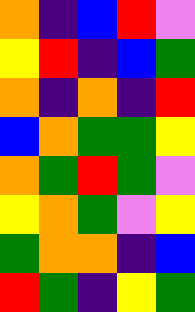[["orange", "indigo", "blue", "red", "violet"], ["yellow", "red", "indigo", "blue", "green"], ["orange", "indigo", "orange", "indigo", "red"], ["blue", "orange", "green", "green", "yellow"], ["orange", "green", "red", "green", "violet"], ["yellow", "orange", "green", "violet", "yellow"], ["green", "orange", "orange", "indigo", "blue"], ["red", "green", "indigo", "yellow", "green"]]